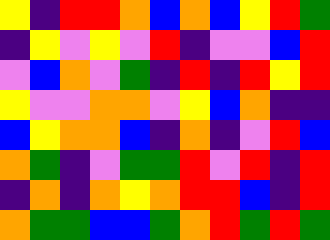[["yellow", "indigo", "red", "red", "orange", "blue", "orange", "blue", "yellow", "red", "green"], ["indigo", "yellow", "violet", "yellow", "violet", "red", "indigo", "violet", "violet", "blue", "red"], ["violet", "blue", "orange", "violet", "green", "indigo", "red", "indigo", "red", "yellow", "red"], ["yellow", "violet", "violet", "orange", "orange", "violet", "yellow", "blue", "orange", "indigo", "indigo"], ["blue", "yellow", "orange", "orange", "blue", "indigo", "orange", "indigo", "violet", "red", "blue"], ["orange", "green", "indigo", "violet", "green", "green", "red", "violet", "red", "indigo", "red"], ["indigo", "orange", "indigo", "orange", "yellow", "orange", "red", "red", "blue", "indigo", "red"], ["orange", "green", "green", "blue", "blue", "green", "orange", "red", "green", "red", "green"]]